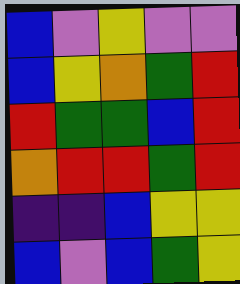[["blue", "violet", "yellow", "violet", "violet"], ["blue", "yellow", "orange", "green", "red"], ["red", "green", "green", "blue", "red"], ["orange", "red", "red", "green", "red"], ["indigo", "indigo", "blue", "yellow", "yellow"], ["blue", "violet", "blue", "green", "yellow"]]